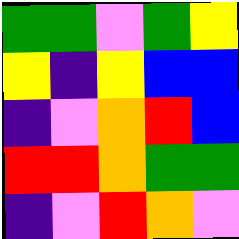[["green", "green", "violet", "green", "yellow"], ["yellow", "indigo", "yellow", "blue", "blue"], ["indigo", "violet", "orange", "red", "blue"], ["red", "red", "orange", "green", "green"], ["indigo", "violet", "red", "orange", "violet"]]